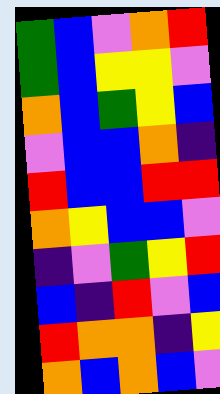[["green", "blue", "violet", "orange", "red"], ["green", "blue", "yellow", "yellow", "violet"], ["orange", "blue", "green", "yellow", "blue"], ["violet", "blue", "blue", "orange", "indigo"], ["red", "blue", "blue", "red", "red"], ["orange", "yellow", "blue", "blue", "violet"], ["indigo", "violet", "green", "yellow", "red"], ["blue", "indigo", "red", "violet", "blue"], ["red", "orange", "orange", "indigo", "yellow"], ["orange", "blue", "orange", "blue", "violet"]]